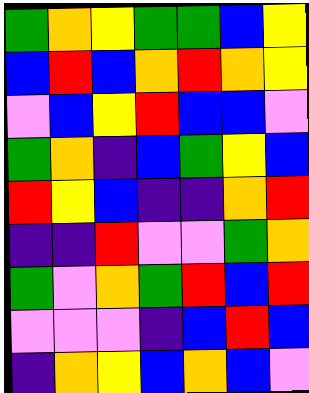[["green", "orange", "yellow", "green", "green", "blue", "yellow"], ["blue", "red", "blue", "orange", "red", "orange", "yellow"], ["violet", "blue", "yellow", "red", "blue", "blue", "violet"], ["green", "orange", "indigo", "blue", "green", "yellow", "blue"], ["red", "yellow", "blue", "indigo", "indigo", "orange", "red"], ["indigo", "indigo", "red", "violet", "violet", "green", "orange"], ["green", "violet", "orange", "green", "red", "blue", "red"], ["violet", "violet", "violet", "indigo", "blue", "red", "blue"], ["indigo", "orange", "yellow", "blue", "orange", "blue", "violet"]]